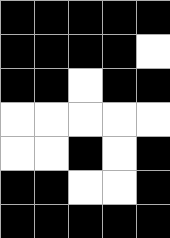[["black", "black", "black", "black", "black"], ["black", "black", "black", "black", "white"], ["black", "black", "white", "black", "black"], ["white", "white", "white", "white", "white"], ["white", "white", "black", "white", "black"], ["black", "black", "white", "white", "black"], ["black", "black", "black", "black", "black"]]